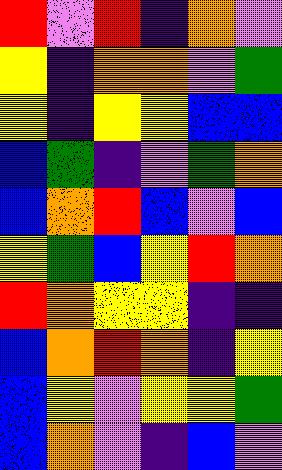[["red", "violet", "red", "indigo", "orange", "violet"], ["yellow", "indigo", "orange", "orange", "violet", "green"], ["yellow", "indigo", "yellow", "yellow", "blue", "blue"], ["blue", "green", "indigo", "violet", "green", "orange"], ["blue", "orange", "red", "blue", "violet", "blue"], ["yellow", "green", "blue", "yellow", "red", "orange"], ["red", "orange", "yellow", "yellow", "indigo", "indigo"], ["blue", "orange", "red", "orange", "indigo", "yellow"], ["blue", "yellow", "violet", "yellow", "yellow", "green"], ["blue", "orange", "violet", "indigo", "blue", "violet"]]